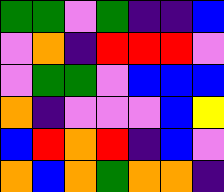[["green", "green", "violet", "green", "indigo", "indigo", "blue"], ["violet", "orange", "indigo", "red", "red", "red", "violet"], ["violet", "green", "green", "violet", "blue", "blue", "blue"], ["orange", "indigo", "violet", "violet", "violet", "blue", "yellow"], ["blue", "red", "orange", "red", "indigo", "blue", "violet"], ["orange", "blue", "orange", "green", "orange", "orange", "indigo"]]